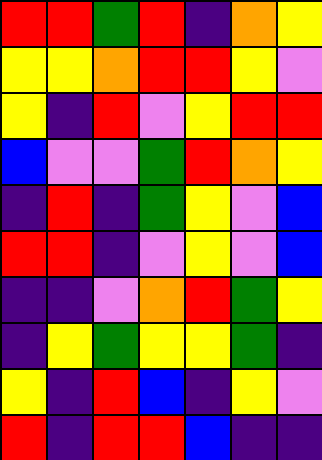[["red", "red", "green", "red", "indigo", "orange", "yellow"], ["yellow", "yellow", "orange", "red", "red", "yellow", "violet"], ["yellow", "indigo", "red", "violet", "yellow", "red", "red"], ["blue", "violet", "violet", "green", "red", "orange", "yellow"], ["indigo", "red", "indigo", "green", "yellow", "violet", "blue"], ["red", "red", "indigo", "violet", "yellow", "violet", "blue"], ["indigo", "indigo", "violet", "orange", "red", "green", "yellow"], ["indigo", "yellow", "green", "yellow", "yellow", "green", "indigo"], ["yellow", "indigo", "red", "blue", "indigo", "yellow", "violet"], ["red", "indigo", "red", "red", "blue", "indigo", "indigo"]]